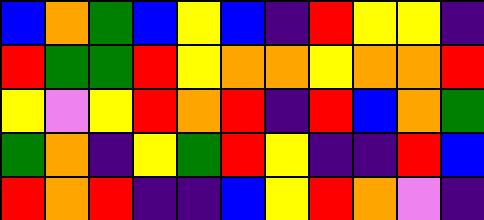[["blue", "orange", "green", "blue", "yellow", "blue", "indigo", "red", "yellow", "yellow", "indigo"], ["red", "green", "green", "red", "yellow", "orange", "orange", "yellow", "orange", "orange", "red"], ["yellow", "violet", "yellow", "red", "orange", "red", "indigo", "red", "blue", "orange", "green"], ["green", "orange", "indigo", "yellow", "green", "red", "yellow", "indigo", "indigo", "red", "blue"], ["red", "orange", "red", "indigo", "indigo", "blue", "yellow", "red", "orange", "violet", "indigo"]]